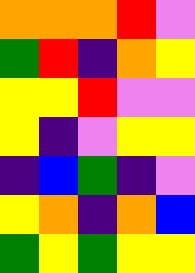[["orange", "orange", "orange", "red", "violet"], ["green", "red", "indigo", "orange", "yellow"], ["yellow", "yellow", "red", "violet", "violet"], ["yellow", "indigo", "violet", "yellow", "yellow"], ["indigo", "blue", "green", "indigo", "violet"], ["yellow", "orange", "indigo", "orange", "blue"], ["green", "yellow", "green", "yellow", "yellow"]]